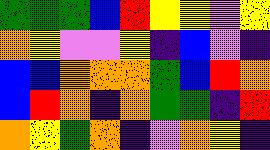[["green", "green", "green", "blue", "red", "yellow", "yellow", "violet", "yellow"], ["orange", "yellow", "violet", "violet", "yellow", "indigo", "blue", "violet", "indigo"], ["blue", "blue", "orange", "orange", "orange", "green", "blue", "red", "orange"], ["blue", "red", "orange", "indigo", "orange", "green", "green", "indigo", "red"], ["orange", "yellow", "green", "orange", "indigo", "violet", "orange", "yellow", "indigo"]]